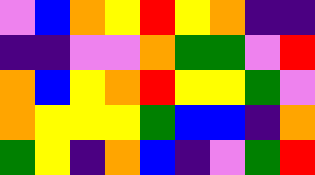[["violet", "blue", "orange", "yellow", "red", "yellow", "orange", "indigo", "indigo"], ["indigo", "indigo", "violet", "violet", "orange", "green", "green", "violet", "red"], ["orange", "blue", "yellow", "orange", "red", "yellow", "yellow", "green", "violet"], ["orange", "yellow", "yellow", "yellow", "green", "blue", "blue", "indigo", "orange"], ["green", "yellow", "indigo", "orange", "blue", "indigo", "violet", "green", "red"]]